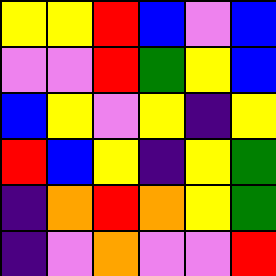[["yellow", "yellow", "red", "blue", "violet", "blue"], ["violet", "violet", "red", "green", "yellow", "blue"], ["blue", "yellow", "violet", "yellow", "indigo", "yellow"], ["red", "blue", "yellow", "indigo", "yellow", "green"], ["indigo", "orange", "red", "orange", "yellow", "green"], ["indigo", "violet", "orange", "violet", "violet", "red"]]